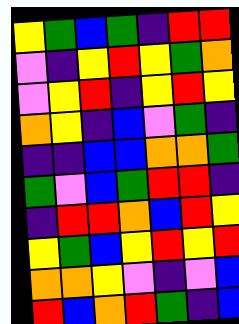[["yellow", "green", "blue", "green", "indigo", "red", "red"], ["violet", "indigo", "yellow", "red", "yellow", "green", "orange"], ["violet", "yellow", "red", "indigo", "yellow", "red", "yellow"], ["orange", "yellow", "indigo", "blue", "violet", "green", "indigo"], ["indigo", "indigo", "blue", "blue", "orange", "orange", "green"], ["green", "violet", "blue", "green", "red", "red", "indigo"], ["indigo", "red", "red", "orange", "blue", "red", "yellow"], ["yellow", "green", "blue", "yellow", "red", "yellow", "red"], ["orange", "orange", "yellow", "violet", "indigo", "violet", "blue"], ["red", "blue", "orange", "red", "green", "indigo", "blue"]]